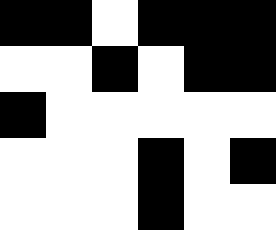[["black", "black", "white", "black", "black", "black"], ["white", "white", "black", "white", "black", "black"], ["black", "white", "white", "white", "white", "white"], ["white", "white", "white", "black", "white", "black"], ["white", "white", "white", "black", "white", "white"]]